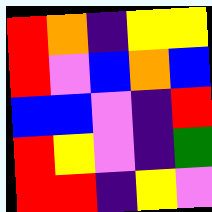[["red", "orange", "indigo", "yellow", "yellow"], ["red", "violet", "blue", "orange", "blue"], ["blue", "blue", "violet", "indigo", "red"], ["red", "yellow", "violet", "indigo", "green"], ["red", "red", "indigo", "yellow", "violet"]]